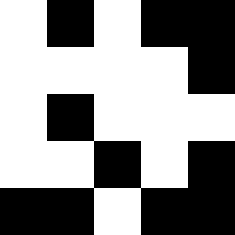[["white", "black", "white", "black", "black"], ["white", "white", "white", "white", "black"], ["white", "black", "white", "white", "white"], ["white", "white", "black", "white", "black"], ["black", "black", "white", "black", "black"]]